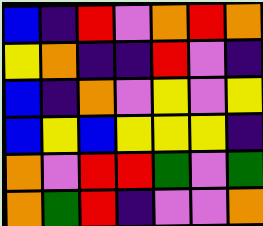[["blue", "indigo", "red", "violet", "orange", "red", "orange"], ["yellow", "orange", "indigo", "indigo", "red", "violet", "indigo"], ["blue", "indigo", "orange", "violet", "yellow", "violet", "yellow"], ["blue", "yellow", "blue", "yellow", "yellow", "yellow", "indigo"], ["orange", "violet", "red", "red", "green", "violet", "green"], ["orange", "green", "red", "indigo", "violet", "violet", "orange"]]